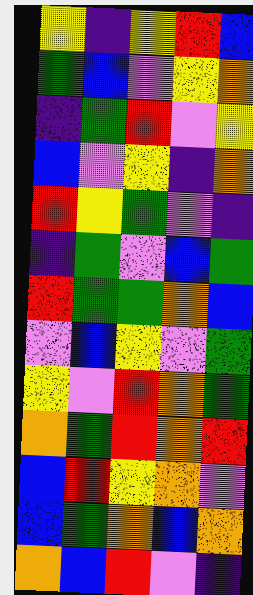[["yellow", "indigo", "yellow", "red", "blue"], ["green", "blue", "violet", "yellow", "orange"], ["indigo", "green", "red", "violet", "yellow"], ["blue", "violet", "yellow", "indigo", "orange"], ["red", "yellow", "green", "violet", "indigo"], ["indigo", "green", "violet", "blue", "green"], ["red", "green", "green", "orange", "blue"], ["violet", "blue", "yellow", "violet", "green"], ["yellow", "violet", "red", "orange", "green"], ["orange", "green", "red", "orange", "red"], ["blue", "red", "yellow", "orange", "violet"], ["blue", "green", "orange", "blue", "orange"], ["orange", "blue", "red", "violet", "indigo"]]